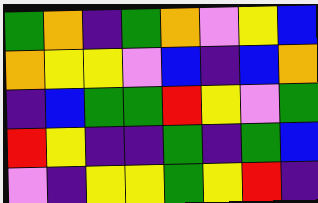[["green", "orange", "indigo", "green", "orange", "violet", "yellow", "blue"], ["orange", "yellow", "yellow", "violet", "blue", "indigo", "blue", "orange"], ["indigo", "blue", "green", "green", "red", "yellow", "violet", "green"], ["red", "yellow", "indigo", "indigo", "green", "indigo", "green", "blue"], ["violet", "indigo", "yellow", "yellow", "green", "yellow", "red", "indigo"]]